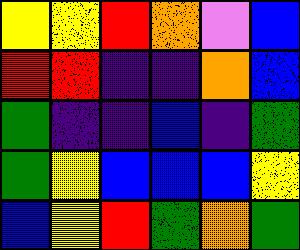[["yellow", "yellow", "red", "orange", "violet", "blue"], ["red", "red", "indigo", "indigo", "orange", "blue"], ["green", "indigo", "indigo", "blue", "indigo", "green"], ["green", "yellow", "blue", "blue", "blue", "yellow"], ["blue", "yellow", "red", "green", "orange", "green"]]